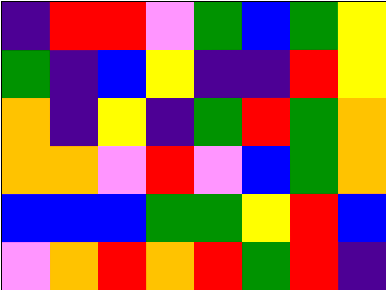[["indigo", "red", "red", "violet", "green", "blue", "green", "yellow"], ["green", "indigo", "blue", "yellow", "indigo", "indigo", "red", "yellow"], ["orange", "indigo", "yellow", "indigo", "green", "red", "green", "orange"], ["orange", "orange", "violet", "red", "violet", "blue", "green", "orange"], ["blue", "blue", "blue", "green", "green", "yellow", "red", "blue"], ["violet", "orange", "red", "orange", "red", "green", "red", "indigo"]]